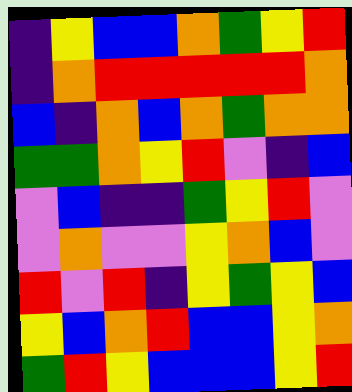[["indigo", "yellow", "blue", "blue", "orange", "green", "yellow", "red"], ["indigo", "orange", "red", "red", "red", "red", "red", "orange"], ["blue", "indigo", "orange", "blue", "orange", "green", "orange", "orange"], ["green", "green", "orange", "yellow", "red", "violet", "indigo", "blue"], ["violet", "blue", "indigo", "indigo", "green", "yellow", "red", "violet"], ["violet", "orange", "violet", "violet", "yellow", "orange", "blue", "violet"], ["red", "violet", "red", "indigo", "yellow", "green", "yellow", "blue"], ["yellow", "blue", "orange", "red", "blue", "blue", "yellow", "orange"], ["green", "red", "yellow", "blue", "blue", "blue", "yellow", "red"]]